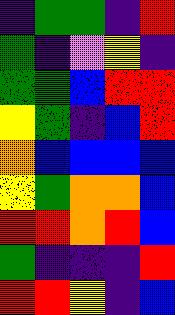[["indigo", "green", "green", "indigo", "red"], ["green", "indigo", "violet", "yellow", "indigo"], ["green", "green", "blue", "red", "red"], ["yellow", "green", "indigo", "blue", "red"], ["orange", "blue", "blue", "blue", "blue"], ["yellow", "green", "orange", "orange", "blue"], ["red", "red", "orange", "red", "blue"], ["green", "indigo", "indigo", "indigo", "red"], ["red", "red", "yellow", "indigo", "blue"]]